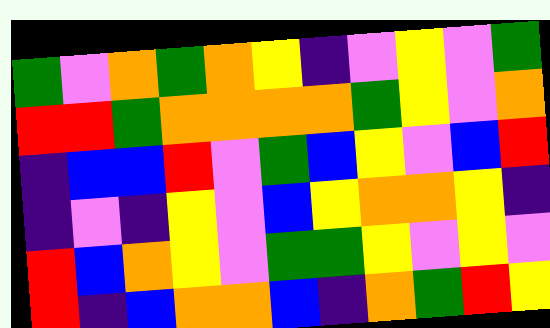[["green", "violet", "orange", "green", "orange", "yellow", "indigo", "violet", "yellow", "violet", "green"], ["red", "red", "green", "orange", "orange", "orange", "orange", "green", "yellow", "violet", "orange"], ["indigo", "blue", "blue", "red", "violet", "green", "blue", "yellow", "violet", "blue", "red"], ["indigo", "violet", "indigo", "yellow", "violet", "blue", "yellow", "orange", "orange", "yellow", "indigo"], ["red", "blue", "orange", "yellow", "violet", "green", "green", "yellow", "violet", "yellow", "violet"], ["red", "indigo", "blue", "orange", "orange", "blue", "indigo", "orange", "green", "red", "yellow"]]